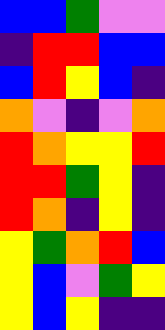[["blue", "blue", "green", "violet", "violet"], ["indigo", "red", "red", "blue", "blue"], ["blue", "red", "yellow", "blue", "indigo"], ["orange", "violet", "indigo", "violet", "orange"], ["red", "orange", "yellow", "yellow", "red"], ["red", "red", "green", "yellow", "indigo"], ["red", "orange", "indigo", "yellow", "indigo"], ["yellow", "green", "orange", "red", "blue"], ["yellow", "blue", "violet", "green", "yellow"], ["yellow", "blue", "yellow", "indigo", "indigo"]]